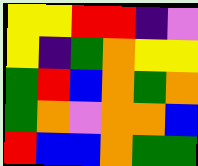[["yellow", "yellow", "red", "red", "indigo", "violet"], ["yellow", "indigo", "green", "orange", "yellow", "yellow"], ["green", "red", "blue", "orange", "green", "orange"], ["green", "orange", "violet", "orange", "orange", "blue"], ["red", "blue", "blue", "orange", "green", "green"]]